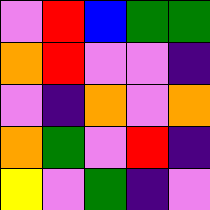[["violet", "red", "blue", "green", "green"], ["orange", "red", "violet", "violet", "indigo"], ["violet", "indigo", "orange", "violet", "orange"], ["orange", "green", "violet", "red", "indigo"], ["yellow", "violet", "green", "indigo", "violet"]]